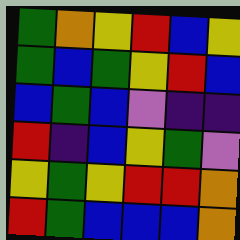[["green", "orange", "yellow", "red", "blue", "yellow"], ["green", "blue", "green", "yellow", "red", "blue"], ["blue", "green", "blue", "violet", "indigo", "indigo"], ["red", "indigo", "blue", "yellow", "green", "violet"], ["yellow", "green", "yellow", "red", "red", "orange"], ["red", "green", "blue", "blue", "blue", "orange"]]